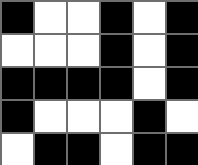[["black", "white", "white", "black", "white", "black"], ["white", "white", "white", "black", "white", "black"], ["black", "black", "black", "black", "white", "black"], ["black", "white", "white", "white", "black", "white"], ["white", "black", "black", "white", "black", "black"]]